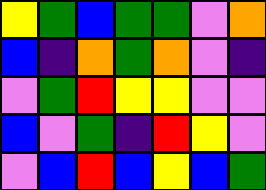[["yellow", "green", "blue", "green", "green", "violet", "orange"], ["blue", "indigo", "orange", "green", "orange", "violet", "indigo"], ["violet", "green", "red", "yellow", "yellow", "violet", "violet"], ["blue", "violet", "green", "indigo", "red", "yellow", "violet"], ["violet", "blue", "red", "blue", "yellow", "blue", "green"]]